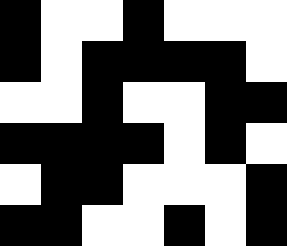[["black", "white", "white", "black", "white", "white", "white"], ["black", "white", "black", "black", "black", "black", "white"], ["white", "white", "black", "white", "white", "black", "black"], ["black", "black", "black", "black", "white", "black", "white"], ["white", "black", "black", "white", "white", "white", "black"], ["black", "black", "white", "white", "black", "white", "black"]]